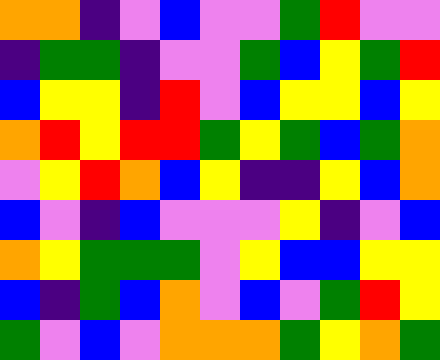[["orange", "orange", "indigo", "violet", "blue", "violet", "violet", "green", "red", "violet", "violet"], ["indigo", "green", "green", "indigo", "violet", "violet", "green", "blue", "yellow", "green", "red"], ["blue", "yellow", "yellow", "indigo", "red", "violet", "blue", "yellow", "yellow", "blue", "yellow"], ["orange", "red", "yellow", "red", "red", "green", "yellow", "green", "blue", "green", "orange"], ["violet", "yellow", "red", "orange", "blue", "yellow", "indigo", "indigo", "yellow", "blue", "orange"], ["blue", "violet", "indigo", "blue", "violet", "violet", "violet", "yellow", "indigo", "violet", "blue"], ["orange", "yellow", "green", "green", "green", "violet", "yellow", "blue", "blue", "yellow", "yellow"], ["blue", "indigo", "green", "blue", "orange", "violet", "blue", "violet", "green", "red", "yellow"], ["green", "violet", "blue", "violet", "orange", "orange", "orange", "green", "yellow", "orange", "green"]]